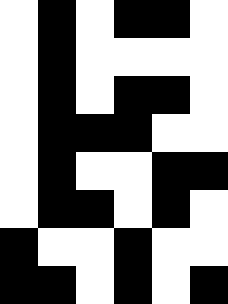[["white", "black", "white", "black", "black", "white"], ["white", "black", "white", "white", "white", "white"], ["white", "black", "white", "black", "black", "white"], ["white", "black", "black", "black", "white", "white"], ["white", "black", "white", "white", "black", "black"], ["white", "black", "black", "white", "black", "white"], ["black", "white", "white", "black", "white", "white"], ["black", "black", "white", "black", "white", "black"]]